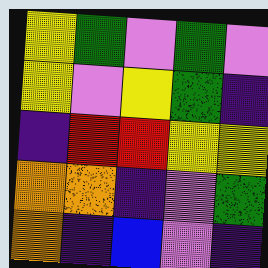[["yellow", "green", "violet", "green", "violet"], ["yellow", "violet", "yellow", "green", "indigo"], ["indigo", "red", "red", "yellow", "yellow"], ["orange", "orange", "indigo", "violet", "green"], ["orange", "indigo", "blue", "violet", "indigo"]]